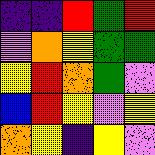[["indigo", "indigo", "red", "green", "red"], ["violet", "orange", "yellow", "green", "green"], ["yellow", "red", "orange", "green", "violet"], ["blue", "red", "yellow", "violet", "yellow"], ["orange", "yellow", "indigo", "yellow", "violet"]]